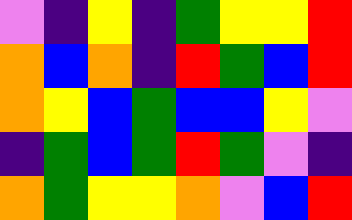[["violet", "indigo", "yellow", "indigo", "green", "yellow", "yellow", "red"], ["orange", "blue", "orange", "indigo", "red", "green", "blue", "red"], ["orange", "yellow", "blue", "green", "blue", "blue", "yellow", "violet"], ["indigo", "green", "blue", "green", "red", "green", "violet", "indigo"], ["orange", "green", "yellow", "yellow", "orange", "violet", "blue", "red"]]